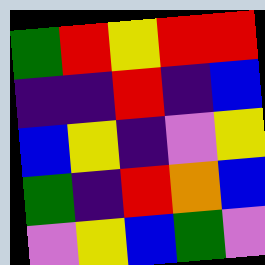[["green", "red", "yellow", "red", "red"], ["indigo", "indigo", "red", "indigo", "blue"], ["blue", "yellow", "indigo", "violet", "yellow"], ["green", "indigo", "red", "orange", "blue"], ["violet", "yellow", "blue", "green", "violet"]]